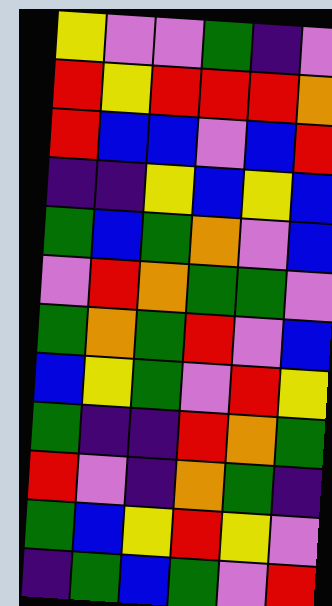[["yellow", "violet", "violet", "green", "indigo", "violet"], ["red", "yellow", "red", "red", "red", "orange"], ["red", "blue", "blue", "violet", "blue", "red"], ["indigo", "indigo", "yellow", "blue", "yellow", "blue"], ["green", "blue", "green", "orange", "violet", "blue"], ["violet", "red", "orange", "green", "green", "violet"], ["green", "orange", "green", "red", "violet", "blue"], ["blue", "yellow", "green", "violet", "red", "yellow"], ["green", "indigo", "indigo", "red", "orange", "green"], ["red", "violet", "indigo", "orange", "green", "indigo"], ["green", "blue", "yellow", "red", "yellow", "violet"], ["indigo", "green", "blue", "green", "violet", "red"]]